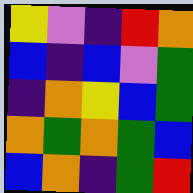[["yellow", "violet", "indigo", "red", "orange"], ["blue", "indigo", "blue", "violet", "green"], ["indigo", "orange", "yellow", "blue", "green"], ["orange", "green", "orange", "green", "blue"], ["blue", "orange", "indigo", "green", "red"]]